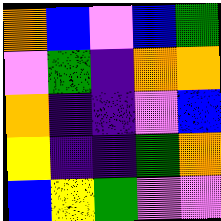[["orange", "blue", "violet", "blue", "green"], ["violet", "green", "indigo", "orange", "orange"], ["orange", "indigo", "indigo", "violet", "blue"], ["yellow", "indigo", "indigo", "green", "orange"], ["blue", "yellow", "green", "violet", "violet"]]